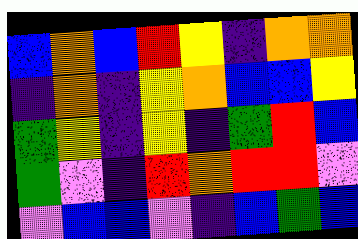[["blue", "orange", "blue", "red", "yellow", "indigo", "orange", "orange"], ["indigo", "orange", "indigo", "yellow", "orange", "blue", "blue", "yellow"], ["green", "yellow", "indigo", "yellow", "indigo", "green", "red", "blue"], ["green", "violet", "indigo", "red", "orange", "red", "red", "violet"], ["violet", "blue", "blue", "violet", "indigo", "blue", "green", "blue"]]